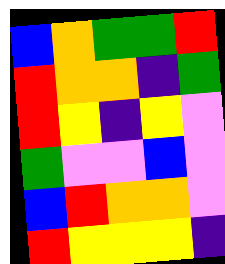[["blue", "orange", "green", "green", "red"], ["red", "orange", "orange", "indigo", "green"], ["red", "yellow", "indigo", "yellow", "violet"], ["green", "violet", "violet", "blue", "violet"], ["blue", "red", "orange", "orange", "violet"], ["red", "yellow", "yellow", "yellow", "indigo"]]